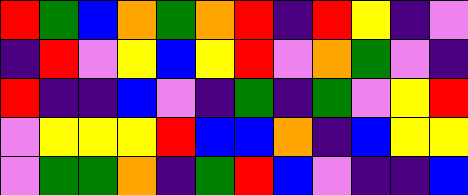[["red", "green", "blue", "orange", "green", "orange", "red", "indigo", "red", "yellow", "indigo", "violet"], ["indigo", "red", "violet", "yellow", "blue", "yellow", "red", "violet", "orange", "green", "violet", "indigo"], ["red", "indigo", "indigo", "blue", "violet", "indigo", "green", "indigo", "green", "violet", "yellow", "red"], ["violet", "yellow", "yellow", "yellow", "red", "blue", "blue", "orange", "indigo", "blue", "yellow", "yellow"], ["violet", "green", "green", "orange", "indigo", "green", "red", "blue", "violet", "indigo", "indigo", "blue"]]